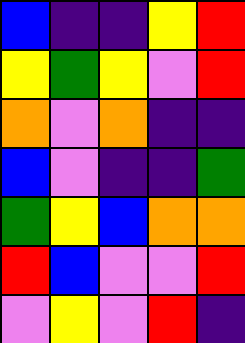[["blue", "indigo", "indigo", "yellow", "red"], ["yellow", "green", "yellow", "violet", "red"], ["orange", "violet", "orange", "indigo", "indigo"], ["blue", "violet", "indigo", "indigo", "green"], ["green", "yellow", "blue", "orange", "orange"], ["red", "blue", "violet", "violet", "red"], ["violet", "yellow", "violet", "red", "indigo"]]